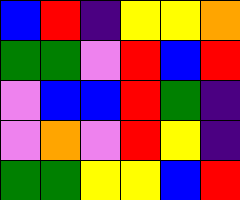[["blue", "red", "indigo", "yellow", "yellow", "orange"], ["green", "green", "violet", "red", "blue", "red"], ["violet", "blue", "blue", "red", "green", "indigo"], ["violet", "orange", "violet", "red", "yellow", "indigo"], ["green", "green", "yellow", "yellow", "blue", "red"]]